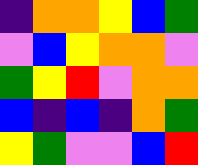[["indigo", "orange", "orange", "yellow", "blue", "green"], ["violet", "blue", "yellow", "orange", "orange", "violet"], ["green", "yellow", "red", "violet", "orange", "orange"], ["blue", "indigo", "blue", "indigo", "orange", "green"], ["yellow", "green", "violet", "violet", "blue", "red"]]